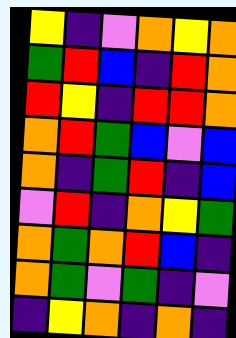[["yellow", "indigo", "violet", "orange", "yellow", "orange"], ["green", "red", "blue", "indigo", "red", "orange"], ["red", "yellow", "indigo", "red", "red", "orange"], ["orange", "red", "green", "blue", "violet", "blue"], ["orange", "indigo", "green", "red", "indigo", "blue"], ["violet", "red", "indigo", "orange", "yellow", "green"], ["orange", "green", "orange", "red", "blue", "indigo"], ["orange", "green", "violet", "green", "indigo", "violet"], ["indigo", "yellow", "orange", "indigo", "orange", "indigo"]]